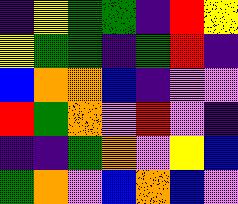[["indigo", "yellow", "green", "green", "indigo", "red", "yellow"], ["yellow", "green", "green", "indigo", "green", "red", "indigo"], ["blue", "orange", "orange", "blue", "indigo", "violet", "violet"], ["red", "green", "orange", "violet", "red", "violet", "indigo"], ["indigo", "indigo", "green", "orange", "violet", "yellow", "blue"], ["green", "orange", "violet", "blue", "orange", "blue", "violet"]]